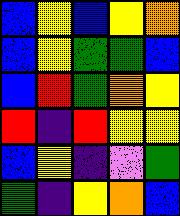[["blue", "yellow", "blue", "yellow", "orange"], ["blue", "yellow", "green", "green", "blue"], ["blue", "red", "green", "orange", "yellow"], ["red", "indigo", "red", "yellow", "yellow"], ["blue", "yellow", "indigo", "violet", "green"], ["green", "indigo", "yellow", "orange", "blue"]]